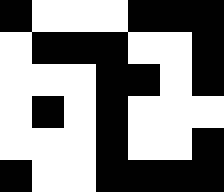[["black", "white", "white", "white", "black", "black", "black"], ["white", "black", "black", "black", "white", "white", "black"], ["white", "white", "white", "black", "black", "white", "black"], ["white", "black", "white", "black", "white", "white", "white"], ["white", "white", "white", "black", "white", "white", "black"], ["black", "white", "white", "black", "black", "black", "black"]]